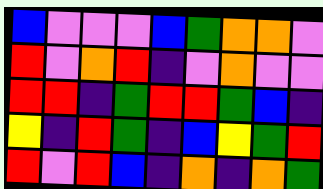[["blue", "violet", "violet", "violet", "blue", "green", "orange", "orange", "violet"], ["red", "violet", "orange", "red", "indigo", "violet", "orange", "violet", "violet"], ["red", "red", "indigo", "green", "red", "red", "green", "blue", "indigo"], ["yellow", "indigo", "red", "green", "indigo", "blue", "yellow", "green", "red"], ["red", "violet", "red", "blue", "indigo", "orange", "indigo", "orange", "green"]]